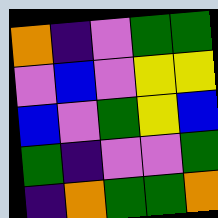[["orange", "indigo", "violet", "green", "green"], ["violet", "blue", "violet", "yellow", "yellow"], ["blue", "violet", "green", "yellow", "blue"], ["green", "indigo", "violet", "violet", "green"], ["indigo", "orange", "green", "green", "orange"]]